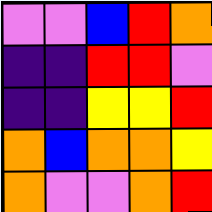[["violet", "violet", "blue", "red", "orange"], ["indigo", "indigo", "red", "red", "violet"], ["indigo", "indigo", "yellow", "yellow", "red"], ["orange", "blue", "orange", "orange", "yellow"], ["orange", "violet", "violet", "orange", "red"]]